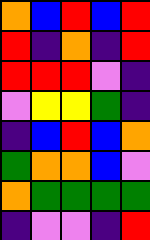[["orange", "blue", "red", "blue", "red"], ["red", "indigo", "orange", "indigo", "red"], ["red", "red", "red", "violet", "indigo"], ["violet", "yellow", "yellow", "green", "indigo"], ["indigo", "blue", "red", "blue", "orange"], ["green", "orange", "orange", "blue", "violet"], ["orange", "green", "green", "green", "green"], ["indigo", "violet", "violet", "indigo", "red"]]